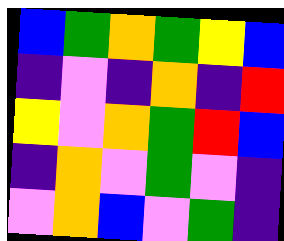[["blue", "green", "orange", "green", "yellow", "blue"], ["indigo", "violet", "indigo", "orange", "indigo", "red"], ["yellow", "violet", "orange", "green", "red", "blue"], ["indigo", "orange", "violet", "green", "violet", "indigo"], ["violet", "orange", "blue", "violet", "green", "indigo"]]